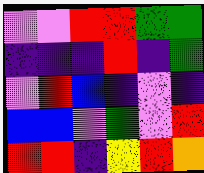[["violet", "violet", "red", "red", "green", "green"], ["indigo", "indigo", "indigo", "red", "indigo", "green"], ["violet", "red", "blue", "indigo", "violet", "indigo"], ["blue", "blue", "violet", "green", "violet", "red"], ["red", "red", "indigo", "yellow", "red", "orange"]]